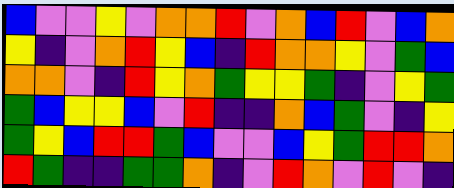[["blue", "violet", "violet", "yellow", "violet", "orange", "orange", "red", "violet", "orange", "blue", "red", "violet", "blue", "orange"], ["yellow", "indigo", "violet", "orange", "red", "yellow", "blue", "indigo", "red", "orange", "orange", "yellow", "violet", "green", "blue"], ["orange", "orange", "violet", "indigo", "red", "yellow", "orange", "green", "yellow", "yellow", "green", "indigo", "violet", "yellow", "green"], ["green", "blue", "yellow", "yellow", "blue", "violet", "red", "indigo", "indigo", "orange", "blue", "green", "violet", "indigo", "yellow"], ["green", "yellow", "blue", "red", "red", "green", "blue", "violet", "violet", "blue", "yellow", "green", "red", "red", "orange"], ["red", "green", "indigo", "indigo", "green", "green", "orange", "indigo", "violet", "red", "orange", "violet", "red", "violet", "indigo"]]